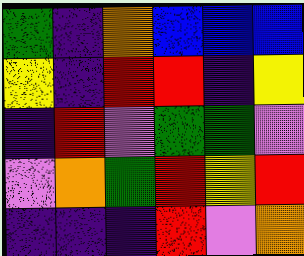[["green", "indigo", "orange", "blue", "blue", "blue"], ["yellow", "indigo", "red", "red", "indigo", "yellow"], ["indigo", "red", "violet", "green", "green", "violet"], ["violet", "orange", "green", "red", "yellow", "red"], ["indigo", "indigo", "indigo", "red", "violet", "orange"]]